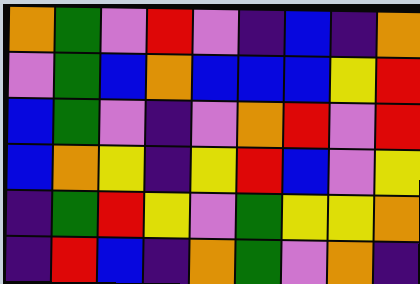[["orange", "green", "violet", "red", "violet", "indigo", "blue", "indigo", "orange"], ["violet", "green", "blue", "orange", "blue", "blue", "blue", "yellow", "red"], ["blue", "green", "violet", "indigo", "violet", "orange", "red", "violet", "red"], ["blue", "orange", "yellow", "indigo", "yellow", "red", "blue", "violet", "yellow"], ["indigo", "green", "red", "yellow", "violet", "green", "yellow", "yellow", "orange"], ["indigo", "red", "blue", "indigo", "orange", "green", "violet", "orange", "indigo"]]